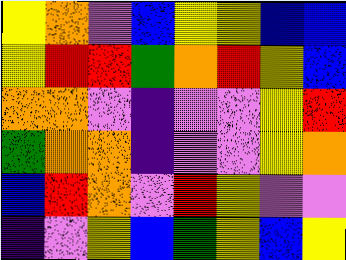[["yellow", "orange", "violet", "blue", "yellow", "yellow", "blue", "blue"], ["yellow", "red", "red", "green", "orange", "red", "yellow", "blue"], ["orange", "orange", "violet", "indigo", "violet", "violet", "yellow", "red"], ["green", "orange", "orange", "indigo", "violet", "violet", "yellow", "orange"], ["blue", "red", "orange", "violet", "red", "yellow", "violet", "violet"], ["indigo", "violet", "yellow", "blue", "green", "yellow", "blue", "yellow"]]